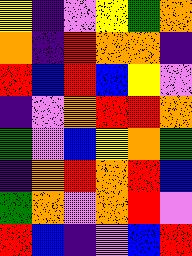[["yellow", "indigo", "violet", "yellow", "green", "orange"], ["orange", "indigo", "red", "orange", "orange", "indigo"], ["red", "blue", "red", "blue", "yellow", "violet"], ["indigo", "violet", "orange", "red", "red", "orange"], ["green", "violet", "blue", "yellow", "orange", "green"], ["indigo", "orange", "red", "orange", "red", "blue"], ["green", "orange", "violet", "orange", "red", "violet"], ["red", "blue", "indigo", "violet", "blue", "red"]]